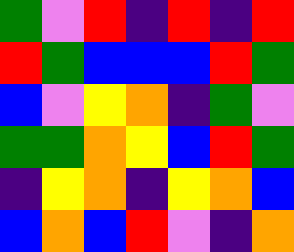[["green", "violet", "red", "indigo", "red", "indigo", "red"], ["red", "green", "blue", "blue", "blue", "red", "green"], ["blue", "violet", "yellow", "orange", "indigo", "green", "violet"], ["green", "green", "orange", "yellow", "blue", "red", "green"], ["indigo", "yellow", "orange", "indigo", "yellow", "orange", "blue"], ["blue", "orange", "blue", "red", "violet", "indigo", "orange"]]